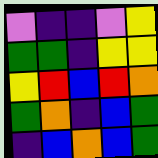[["violet", "indigo", "indigo", "violet", "yellow"], ["green", "green", "indigo", "yellow", "yellow"], ["yellow", "red", "blue", "red", "orange"], ["green", "orange", "indigo", "blue", "green"], ["indigo", "blue", "orange", "blue", "green"]]